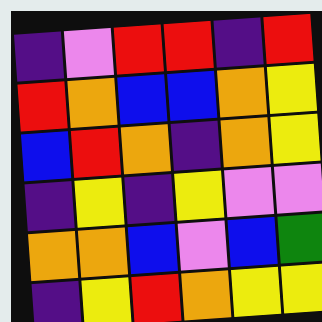[["indigo", "violet", "red", "red", "indigo", "red"], ["red", "orange", "blue", "blue", "orange", "yellow"], ["blue", "red", "orange", "indigo", "orange", "yellow"], ["indigo", "yellow", "indigo", "yellow", "violet", "violet"], ["orange", "orange", "blue", "violet", "blue", "green"], ["indigo", "yellow", "red", "orange", "yellow", "yellow"]]